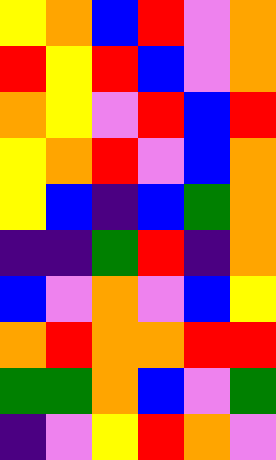[["yellow", "orange", "blue", "red", "violet", "orange"], ["red", "yellow", "red", "blue", "violet", "orange"], ["orange", "yellow", "violet", "red", "blue", "red"], ["yellow", "orange", "red", "violet", "blue", "orange"], ["yellow", "blue", "indigo", "blue", "green", "orange"], ["indigo", "indigo", "green", "red", "indigo", "orange"], ["blue", "violet", "orange", "violet", "blue", "yellow"], ["orange", "red", "orange", "orange", "red", "red"], ["green", "green", "orange", "blue", "violet", "green"], ["indigo", "violet", "yellow", "red", "orange", "violet"]]